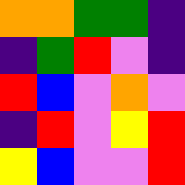[["orange", "orange", "green", "green", "indigo"], ["indigo", "green", "red", "violet", "indigo"], ["red", "blue", "violet", "orange", "violet"], ["indigo", "red", "violet", "yellow", "red"], ["yellow", "blue", "violet", "violet", "red"]]